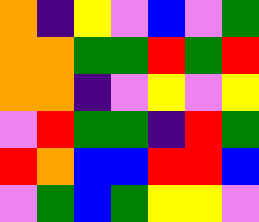[["orange", "indigo", "yellow", "violet", "blue", "violet", "green"], ["orange", "orange", "green", "green", "red", "green", "red"], ["orange", "orange", "indigo", "violet", "yellow", "violet", "yellow"], ["violet", "red", "green", "green", "indigo", "red", "green"], ["red", "orange", "blue", "blue", "red", "red", "blue"], ["violet", "green", "blue", "green", "yellow", "yellow", "violet"]]